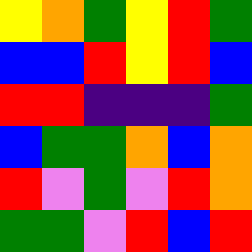[["yellow", "orange", "green", "yellow", "red", "green"], ["blue", "blue", "red", "yellow", "red", "blue"], ["red", "red", "indigo", "indigo", "indigo", "green"], ["blue", "green", "green", "orange", "blue", "orange"], ["red", "violet", "green", "violet", "red", "orange"], ["green", "green", "violet", "red", "blue", "red"]]